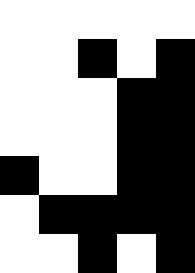[["white", "white", "white", "white", "white"], ["white", "white", "black", "white", "black"], ["white", "white", "white", "black", "black"], ["white", "white", "white", "black", "black"], ["black", "white", "white", "black", "black"], ["white", "black", "black", "black", "black"], ["white", "white", "black", "white", "black"]]